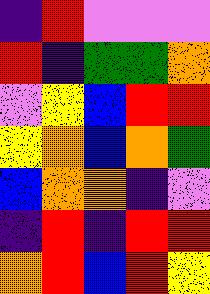[["indigo", "red", "violet", "violet", "violet"], ["red", "indigo", "green", "green", "orange"], ["violet", "yellow", "blue", "red", "red"], ["yellow", "orange", "blue", "orange", "green"], ["blue", "orange", "orange", "indigo", "violet"], ["indigo", "red", "indigo", "red", "red"], ["orange", "red", "blue", "red", "yellow"]]